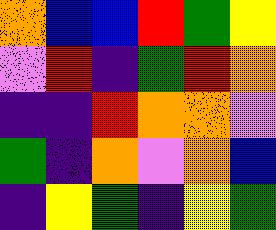[["orange", "blue", "blue", "red", "green", "yellow"], ["violet", "red", "indigo", "green", "red", "orange"], ["indigo", "indigo", "red", "orange", "orange", "violet"], ["green", "indigo", "orange", "violet", "orange", "blue"], ["indigo", "yellow", "green", "indigo", "yellow", "green"]]